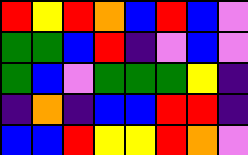[["red", "yellow", "red", "orange", "blue", "red", "blue", "violet"], ["green", "green", "blue", "red", "indigo", "violet", "blue", "violet"], ["green", "blue", "violet", "green", "green", "green", "yellow", "indigo"], ["indigo", "orange", "indigo", "blue", "blue", "red", "red", "indigo"], ["blue", "blue", "red", "yellow", "yellow", "red", "orange", "violet"]]